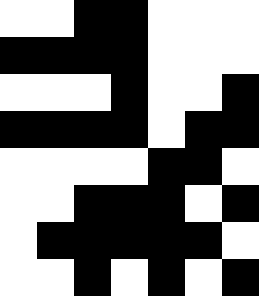[["white", "white", "black", "black", "white", "white", "white"], ["black", "black", "black", "black", "white", "white", "white"], ["white", "white", "white", "black", "white", "white", "black"], ["black", "black", "black", "black", "white", "black", "black"], ["white", "white", "white", "white", "black", "black", "white"], ["white", "white", "black", "black", "black", "white", "black"], ["white", "black", "black", "black", "black", "black", "white"], ["white", "white", "black", "white", "black", "white", "black"]]